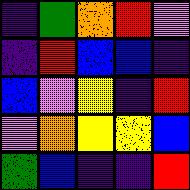[["indigo", "green", "orange", "red", "violet"], ["indigo", "red", "blue", "blue", "indigo"], ["blue", "violet", "yellow", "indigo", "red"], ["violet", "orange", "yellow", "yellow", "blue"], ["green", "blue", "indigo", "indigo", "red"]]